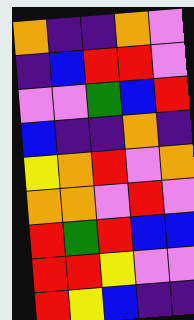[["orange", "indigo", "indigo", "orange", "violet"], ["indigo", "blue", "red", "red", "violet"], ["violet", "violet", "green", "blue", "red"], ["blue", "indigo", "indigo", "orange", "indigo"], ["yellow", "orange", "red", "violet", "orange"], ["orange", "orange", "violet", "red", "violet"], ["red", "green", "red", "blue", "blue"], ["red", "red", "yellow", "violet", "violet"], ["red", "yellow", "blue", "indigo", "indigo"]]